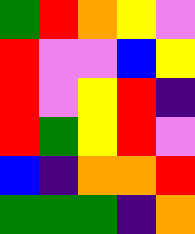[["green", "red", "orange", "yellow", "violet"], ["red", "violet", "violet", "blue", "yellow"], ["red", "violet", "yellow", "red", "indigo"], ["red", "green", "yellow", "red", "violet"], ["blue", "indigo", "orange", "orange", "red"], ["green", "green", "green", "indigo", "orange"]]